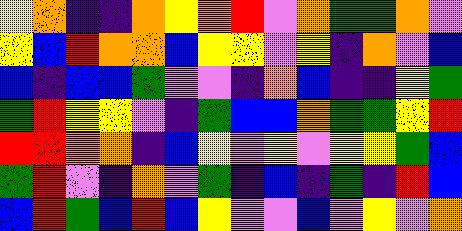[["yellow", "orange", "indigo", "indigo", "orange", "yellow", "orange", "red", "violet", "orange", "green", "green", "orange", "violet"], ["yellow", "blue", "red", "orange", "orange", "blue", "yellow", "yellow", "violet", "yellow", "indigo", "orange", "violet", "blue"], ["blue", "indigo", "blue", "blue", "green", "violet", "violet", "indigo", "orange", "blue", "indigo", "indigo", "yellow", "green"], ["green", "red", "yellow", "yellow", "violet", "indigo", "green", "blue", "blue", "orange", "green", "green", "yellow", "red"], ["red", "red", "orange", "orange", "indigo", "blue", "yellow", "violet", "yellow", "violet", "yellow", "yellow", "green", "blue"], ["green", "red", "violet", "indigo", "orange", "violet", "green", "indigo", "blue", "indigo", "green", "indigo", "red", "blue"], ["blue", "red", "green", "blue", "red", "blue", "yellow", "violet", "violet", "blue", "violet", "yellow", "violet", "orange"]]